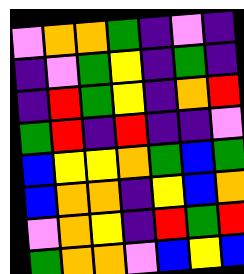[["violet", "orange", "orange", "green", "indigo", "violet", "indigo"], ["indigo", "violet", "green", "yellow", "indigo", "green", "indigo"], ["indigo", "red", "green", "yellow", "indigo", "orange", "red"], ["green", "red", "indigo", "red", "indigo", "indigo", "violet"], ["blue", "yellow", "yellow", "orange", "green", "blue", "green"], ["blue", "orange", "orange", "indigo", "yellow", "blue", "orange"], ["violet", "orange", "yellow", "indigo", "red", "green", "red"], ["green", "orange", "orange", "violet", "blue", "yellow", "blue"]]